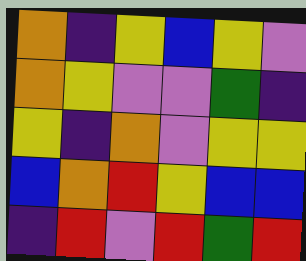[["orange", "indigo", "yellow", "blue", "yellow", "violet"], ["orange", "yellow", "violet", "violet", "green", "indigo"], ["yellow", "indigo", "orange", "violet", "yellow", "yellow"], ["blue", "orange", "red", "yellow", "blue", "blue"], ["indigo", "red", "violet", "red", "green", "red"]]